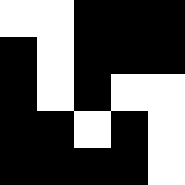[["white", "white", "black", "black", "black"], ["black", "white", "black", "black", "black"], ["black", "white", "black", "white", "white"], ["black", "black", "white", "black", "white"], ["black", "black", "black", "black", "white"]]